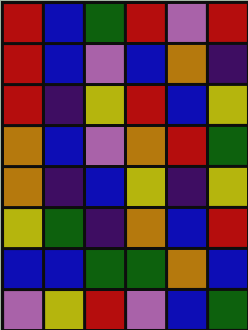[["red", "blue", "green", "red", "violet", "red"], ["red", "blue", "violet", "blue", "orange", "indigo"], ["red", "indigo", "yellow", "red", "blue", "yellow"], ["orange", "blue", "violet", "orange", "red", "green"], ["orange", "indigo", "blue", "yellow", "indigo", "yellow"], ["yellow", "green", "indigo", "orange", "blue", "red"], ["blue", "blue", "green", "green", "orange", "blue"], ["violet", "yellow", "red", "violet", "blue", "green"]]